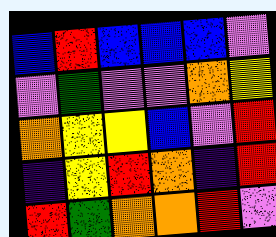[["blue", "red", "blue", "blue", "blue", "violet"], ["violet", "green", "violet", "violet", "orange", "yellow"], ["orange", "yellow", "yellow", "blue", "violet", "red"], ["indigo", "yellow", "red", "orange", "indigo", "red"], ["red", "green", "orange", "orange", "red", "violet"]]